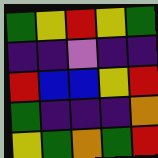[["green", "yellow", "red", "yellow", "green"], ["indigo", "indigo", "violet", "indigo", "indigo"], ["red", "blue", "blue", "yellow", "red"], ["green", "indigo", "indigo", "indigo", "orange"], ["yellow", "green", "orange", "green", "red"]]